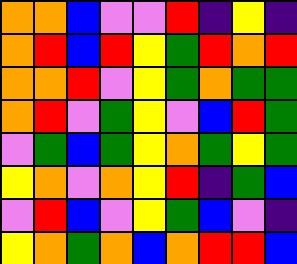[["orange", "orange", "blue", "violet", "violet", "red", "indigo", "yellow", "indigo"], ["orange", "red", "blue", "red", "yellow", "green", "red", "orange", "red"], ["orange", "orange", "red", "violet", "yellow", "green", "orange", "green", "green"], ["orange", "red", "violet", "green", "yellow", "violet", "blue", "red", "green"], ["violet", "green", "blue", "green", "yellow", "orange", "green", "yellow", "green"], ["yellow", "orange", "violet", "orange", "yellow", "red", "indigo", "green", "blue"], ["violet", "red", "blue", "violet", "yellow", "green", "blue", "violet", "indigo"], ["yellow", "orange", "green", "orange", "blue", "orange", "red", "red", "blue"]]